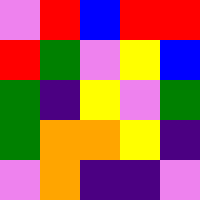[["violet", "red", "blue", "red", "red"], ["red", "green", "violet", "yellow", "blue"], ["green", "indigo", "yellow", "violet", "green"], ["green", "orange", "orange", "yellow", "indigo"], ["violet", "orange", "indigo", "indigo", "violet"]]